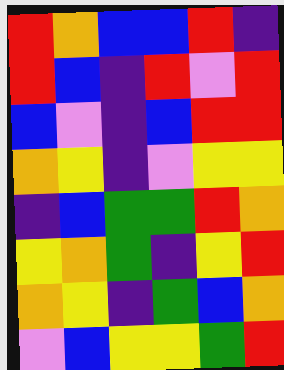[["red", "orange", "blue", "blue", "red", "indigo"], ["red", "blue", "indigo", "red", "violet", "red"], ["blue", "violet", "indigo", "blue", "red", "red"], ["orange", "yellow", "indigo", "violet", "yellow", "yellow"], ["indigo", "blue", "green", "green", "red", "orange"], ["yellow", "orange", "green", "indigo", "yellow", "red"], ["orange", "yellow", "indigo", "green", "blue", "orange"], ["violet", "blue", "yellow", "yellow", "green", "red"]]